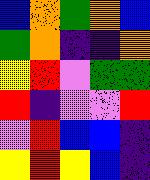[["blue", "orange", "green", "orange", "blue"], ["green", "orange", "indigo", "indigo", "orange"], ["yellow", "red", "violet", "green", "green"], ["red", "indigo", "violet", "violet", "red"], ["violet", "red", "blue", "blue", "indigo"], ["yellow", "red", "yellow", "blue", "indigo"]]